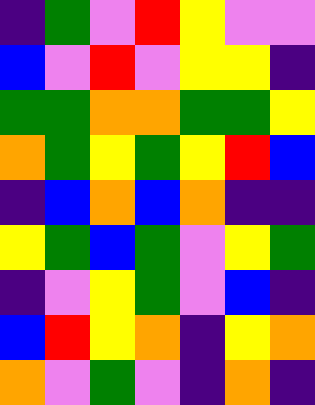[["indigo", "green", "violet", "red", "yellow", "violet", "violet"], ["blue", "violet", "red", "violet", "yellow", "yellow", "indigo"], ["green", "green", "orange", "orange", "green", "green", "yellow"], ["orange", "green", "yellow", "green", "yellow", "red", "blue"], ["indigo", "blue", "orange", "blue", "orange", "indigo", "indigo"], ["yellow", "green", "blue", "green", "violet", "yellow", "green"], ["indigo", "violet", "yellow", "green", "violet", "blue", "indigo"], ["blue", "red", "yellow", "orange", "indigo", "yellow", "orange"], ["orange", "violet", "green", "violet", "indigo", "orange", "indigo"]]